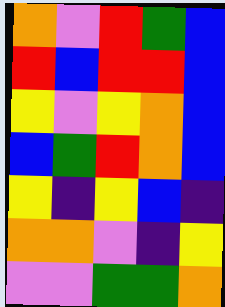[["orange", "violet", "red", "green", "blue"], ["red", "blue", "red", "red", "blue"], ["yellow", "violet", "yellow", "orange", "blue"], ["blue", "green", "red", "orange", "blue"], ["yellow", "indigo", "yellow", "blue", "indigo"], ["orange", "orange", "violet", "indigo", "yellow"], ["violet", "violet", "green", "green", "orange"]]